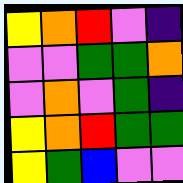[["yellow", "orange", "red", "violet", "indigo"], ["violet", "violet", "green", "green", "orange"], ["violet", "orange", "violet", "green", "indigo"], ["yellow", "orange", "red", "green", "green"], ["yellow", "green", "blue", "violet", "violet"]]